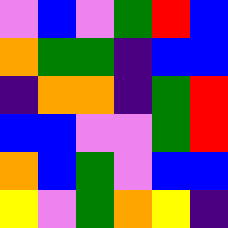[["violet", "blue", "violet", "green", "red", "blue"], ["orange", "green", "green", "indigo", "blue", "blue"], ["indigo", "orange", "orange", "indigo", "green", "red"], ["blue", "blue", "violet", "violet", "green", "red"], ["orange", "blue", "green", "violet", "blue", "blue"], ["yellow", "violet", "green", "orange", "yellow", "indigo"]]